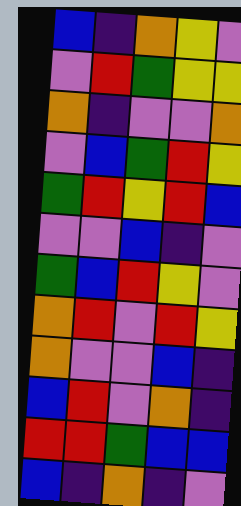[["blue", "indigo", "orange", "yellow", "violet"], ["violet", "red", "green", "yellow", "yellow"], ["orange", "indigo", "violet", "violet", "orange"], ["violet", "blue", "green", "red", "yellow"], ["green", "red", "yellow", "red", "blue"], ["violet", "violet", "blue", "indigo", "violet"], ["green", "blue", "red", "yellow", "violet"], ["orange", "red", "violet", "red", "yellow"], ["orange", "violet", "violet", "blue", "indigo"], ["blue", "red", "violet", "orange", "indigo"], ["red", "red", "green", "blue", "blue"], ["blue", "indigo", "orange", "indigo", "violet"]]